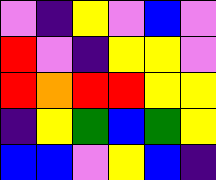[["violet", "indigo", "yellow", "violet", "blue", "violet"], ["red", "violet", "indigo", "yellow", "yellow", "violet"], ["red", "orange", "red", "red", "yellow", "yellow"], ["indigo", "yellow", "green", "blue", "green", "yellow"], ["blue", "blue", "violet", "yellow", "blue", "indigo"]]